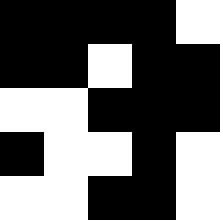[["black", "black", "black", "black", "white"], ["black", "black", "white", "black", "black"], ["white", "white", "black", "black", "black"], ["black", "white", "white", "black", "white"], ["white", "white", "black", "black", "white"]]